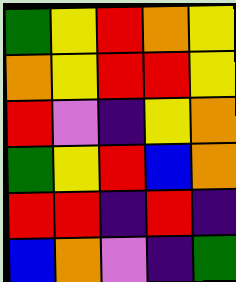[["green", "yellow", "red", "orange", "yellow"], ["orange", "yellow", "red", "red", "yellow"], ["red", "violet", "indigo", "yellow", "orange"], ["green", "yellow", "red", "blue", "orange"], ["red", "red", "indigo", "red", "indigo"], ["blue", "orange", "violet", "indigo", "green"]]